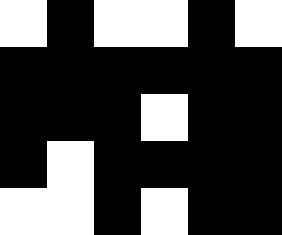[["white", "black", "white", "white", "black", "white"], ["black", "black", "black", "black", "black", "black"], ["black", "black", "black", "white", "black", "black"], ["black", "white", "black", "black", "black", "black"], ["white", "white", "black", "white", "black", "black"]]